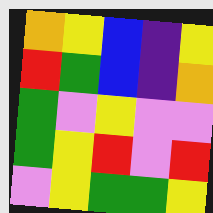[["orange", "yellow", "blue", "indigo", "yellow"], ["red", "green", "blue", "indigo", "orange"], ["green", "violet", "yellow", "violet", "violet"], ["green", "yellow", "red", "violet", "red"], ["violet", "yellow", "green", "green", "yellow"]]